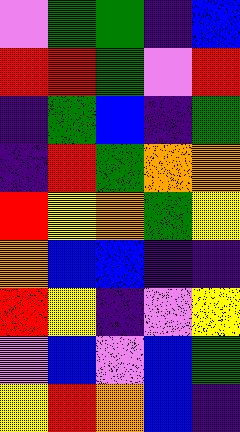[["violet", "green", "green", "indigo", "blue"], ["red", "red", "green", "violet", "red"], ["indigo", "green", "blue", "indigo", "green"], ["indigo", "red", "green", "orange", "orange"], ["red", "yellow", "orange", "green", "yellow"], ["orange", "blue", "blue", "indigo", "indigo"], ["red", "yellow", "indigo", "violet", "yellow"], ["violet", "blue", "violet", "blue", "green"], ["yellow", "red", "orange", "blue", "indigo"]]